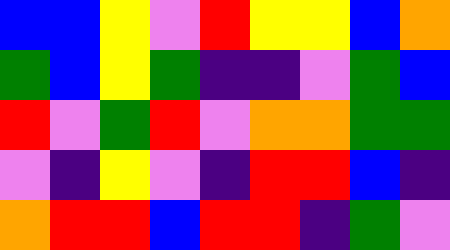[["blue", "blue", "yellow", "violet", "red", "yellow", "yellow", "blue", "orange"], ["green", "blue", "yellow", "green", "indigo", "indigo", "violet", "green", "blue"], ["red", "violet", "green", "red", "violet", "orange", "orange", "green", "green"], ["violet", "indigo", "yellow", "violet", "indigo", "red", "red", "blue", "indigo"], ["orange", "red", "red", "blue", "red", "red", "indigo", "green", "violet"]]